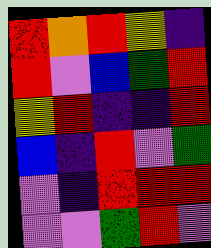[["red", "orange", "red", "yellow", "indigo"], ["red", "violet", "blue", "green", "red"], ["yellow", "red", "indigo", "indigo", "red"], ["blue", "indigo", "red", "violet", "green"], ["violet", "indigo", "red", "red", "red"], ["violet", "violet", "green", "red", "violet"]]